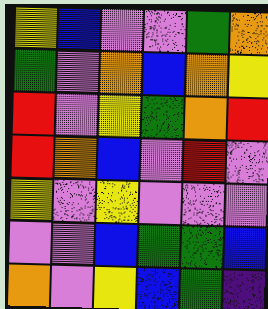[["yellow", "blue", "violet", "violet", "green", "orange"], ["green", "violet", "orange", "blue", "orange", "yellow"], ["red", "violet", "yellow", "green", "orange", "red"], ["red", "orange", "blue", "violet", "red", "violet"], ["yellow", "violet", "yellow", "violet", "violet", "violet"], ["violet", "violet", "blue", "green", "green", "blue"], ["orange", "violet", "yellow", "blue", "green", "indigo"]]